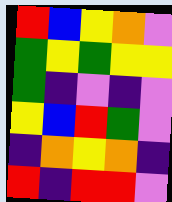[["red", "blue", "yellow", "orange", "violet"], ["green", "yellow", "green", "yellow", "yellow"], ["green", "indigo", "violet", "indigo", "violet"], ["yellow", "blue", "red", "green", "violet"], ["indigo", "orange", "yellow", "orange", "indigo"], ["red", "indigo", "red", "red", "violet"]]